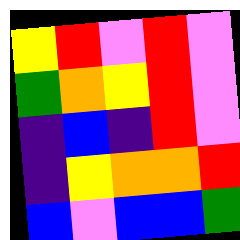[["yellow", "red", "violet", "red", "violet"], ["green", "orange", "yellow", "red", "violet"], ["indigo", "blue", "indigo", "red", "violet"], ["indigo", "yellow", "orange", "orange", "red"], ["blue", "violet", "blue", "blue", "green"]]